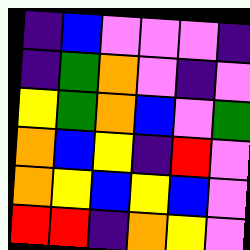[["indigo", "blue", "violet", "violet", "violet", "indigo"], ["indigo", "green", "orange", "violet", "indigo", "violet"], ["yellow", "green", "orange", "blue", "violet", "green"], ["orange", "blue", "yellow", "indigo", "red", "violet"], ["orange", "yellow", "blue", "yellow", "blue", "violet"], ["red", "red", "indigo", "orange", "yellow", "violet"]]